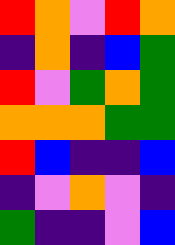[["red", "orange", "violet", "red", "orange"], ["indigo", "orange", "indigo", "blue", "green"], ["red", "violet", "green", "orange", "green"], ["orange", "orange", "orange", "green", "green"], ["red", "blue", "indigo", "indigo", "blue"], ["indigo", "violet", "orange", "violet", "indigo"], ["green", "indigo", "indigo", "violet", "blue"]]